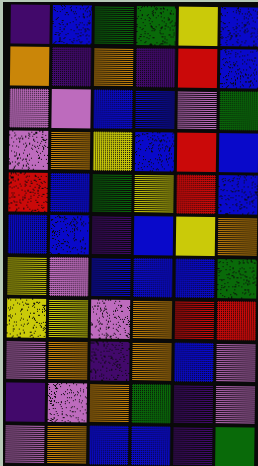[["indigo", "blue", "green", "green", "yellow", "blue"], ["orange", "indigo", "orange", "indigo", "red", "blue"], ["violet", "violet", "blue", "blue", "violet", "green"], ["violet", "orange", "yellow", "blue", "red", "blue"], ["red", "blue", "green", "yellow", "red", "blue"], ["blue", "blue", "indigo", "blue", "yellow", "orange"], ["yellow", "violet", "blue", "blue", "blue", "green"], ["yellow", "yellow", "violet", "orange", "red", "red"], ["violet", "orange", "indigo", "orange", "blue", "violet"], ["indigo", "violet", "orange", "green", "indigo", "violet"], ["violet", "orange", "blue", "blue", "indigo", "green"]]